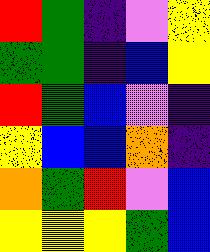[["red", "green", "indigo", "violet", "yellow"], ["green", "green", "indigo", "blue", "yellow"], ["red", "green", "blue", "violet", "indigo"], ["yellow", "blue", "blue", "orange", "indigo"], ["orange", "green", "red", "violet", "blue"], ["yellow", "yellow", "yellow", "green", "blue"]]